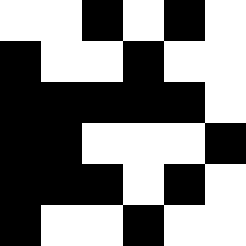[["white", "white", "black", "white", "black", "white"], ["black", "white", "white", "black", "white", "white"], ["black", "black", "black", "black", "black", "white"], ["black", "black", "white", "white", "white", "black"], ["black", "black", "black", "white", "black", "white"], ["black", "white", "white", "black", "white", "white"]]